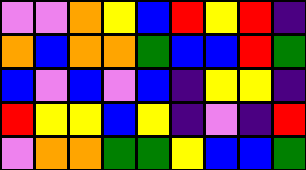[["violet", "violet", "orange", "yellow", "blue", "red", "yellow", "red", "indigo"], ["orange", "blue", "orange", "orange", "green", "blue", "blue", "red", "green"], ["blue", "violet", "blue", "violet", "blue", "indigo", "yellow", "yellow", "indigo"], ["red", "yellow", "yellow", "blue", "yellow", "indigo", "violet", "indigo", "red"], ["violet", "orange", "orange", "green", "green", "yellow", "blue", "blue", "green"]]